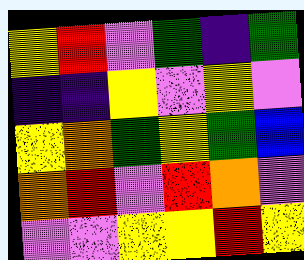[["yellow", "red", "violet", "green", "indigo", "green"], ["indigo", "indigo", "yellow", "violet", "yellow", "violet"], ["yellow", "orange", "green", "yellow", "green", "blue"], ["orange", "red", "violet", "red", "orange", "violet"], ["violet", "violet", "yellow", "yellow", "red", "yellow"]]